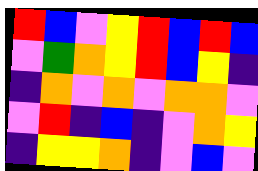[["red", "blue", "violet", "yellow", "red", "blue", "red", "blue"], ["violet", "green", "orange", "yellow", "red", "blue", "yellow", "indigo"], ["indigo", "orange", "violet", "orange", "violet", "orange", "orange", "violet"], ["violet", "red", "indigo", "blue", "indigo", "violet", "orange", "yellow"], ["indigo", "yellow", "yellow", "orange", "indigo", "violet", "blue", "violet"]]